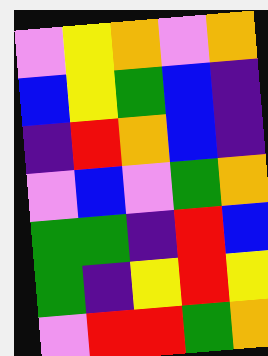[["violet", "yellow", "orange", "violet", "orange"], ["blue", "yellow", "green", "blue", "indigo"], ["indigo", "red", "orange", "blue", "indigo"], ["violet", "blue", "violet", "green", "orange"], ["green", "green", "indigo", "red", "blue"], ["green", "indigo", "yellow", "red", "yellow"], ["violet", "red", "red", "green", "orange"]]